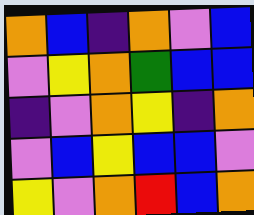[["orange", "blue", "indigo", "orange", "violet", "blue"], ["violet", "yellow", "orange", "green", "blue", "blue"], ["indigo", "violet", "orange", "yellow", "indigo", "orange"], ["violet", "blue", "yellow", "blue", "blue", "violet"], ["yellow", "violet", "orange", "red", "blue", "orange"]]